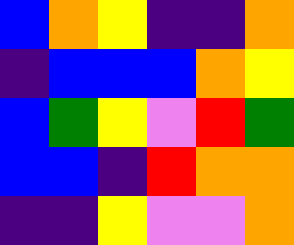[["blue", "orange", "yellow", "indigo", "indigo", "orange"], ["indigo", "blue", "blue", "blue", "orange", "yellow"], ["blue", "green", "yellow", "violet", "red", "green"], ["blue", "blue", "indigo", "red", "orange", "orange"], ["indigo", "indigo", "yellow", "violet", "violet", "orange"]]